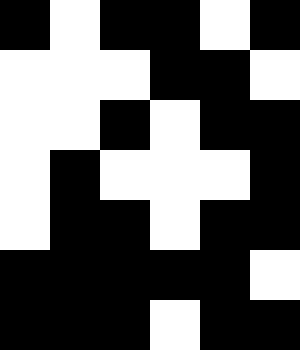[["black", "white", "black", "black", "white", "black"], ["white", "white", "white", "black", "black", "white"], ["white", "white", "black", "white", "black", "black"], ["white", "black", "white", "white", "white", "black"], ["white", "black", "black", "white", "black", "black"], ["black", "black", "black", "black", "black", "white"], ["black", "black", "black", "white", "black", "black"]]